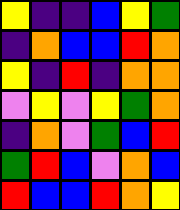[["yellow", "indigo", "indigo", "blue", "yellow", "green"], ["indigo", "orange", "blue", "blue", "red", "orange"], ["yellow", "indigo", "red", "indigo", "orange", "orange"], ["violet", "yellow", "violet", "yellow", "green", "orange"], ["indigo", "orange", "violet", "green", "blue", "red"], ["green", "red", "blue", "violet", "orange", "blue"], ["red", "blue", "blue", "red", "orange", "yellow"]]